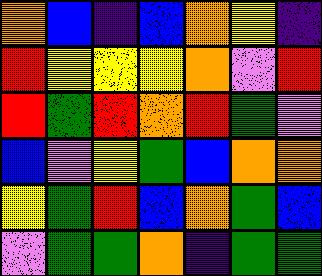[["orange", "blue", "indigo", "blue", "orange", "yellow", "indigo"], ["red", "yellow", "yellow", "yellow", "orange", "violet", "red"], ["red", "green", "red", "orange", "red", "green", "violet"], ["blue", "violet", "yellow", "green", "blue", "orange", "orange"], ["yellow", "green", "red", "blue", "orange", "green", "blue"], ["violet", "green", "green", "orange", "indigo", "green", "green"]]